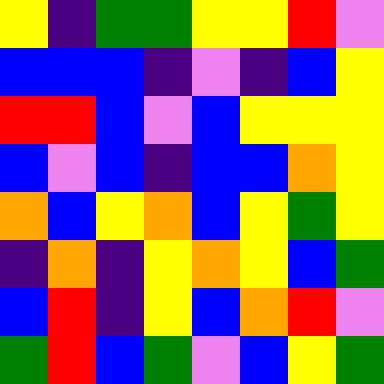[["yellow", "indigo", "green", "green", "yellow", "yellow", "red", "violet"], ["blue", "blue", "blue", "indigo", "violet", "indigo", "blue", "yellow"], ["red", "red", "blue", "violet", "blue", "yellow", "yellow", "yellow"], ["blue", "violet", "blue", "indigo", "blue", "blue", "orange", "yellow"], ["orange", "blue", "yellow", "orange", "blue", "yellow", "green", "yellow"], ["indigo", "orange", "indigo", "yellow", "orange", "yellow", "blue", "green"], ["blue", "red", "indigo", "yellow", "blue", "orange", "red", "violet"], ["green", "red", "blue", "green", "violet", "blue", "yellow", "green"]]